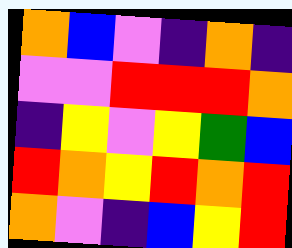[["orange", "blue", "violet", "indigo", "orange", "indigo"], ["violet", "violet", "red", "red", "red", "orange"], ["indigo", "yellow", "violet", "yellow", "green", "blue"], ["red", "orange", "yellow", "red", "orange", "red"], ["orange", "violet", "indigo", "blue", "yellow", "red"]]